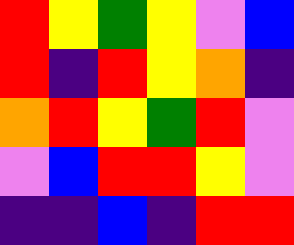[["red", "yellow", "green", "yellow", "violet", "blue"], ["red", "indigo", "red", "yellow", "orange", "indigo"], ["orange", "red", "yellow", "green", "red", "violet"], ["violet", "blue", "red", "red", "yellow", "violet"], ["indigo", "indigo", "blue", "indigo", "red", "red"]]